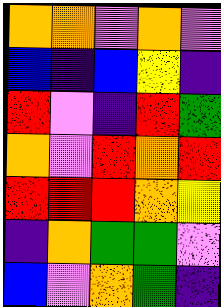[["orange", "orange", "violet", "orange", "violet"], ["blue", "indigo", "blue", "yellow", "indigo"], ["red", "violet", "indigo", "red", "green"], ["orange", "violet", "red", "orange", "red"], ["red", "red", "red", "orange", "yellow"], ["indigo", "orange", "green", "green", "violet"], ["blue", "violet", "orange", "green", "indigo"]]